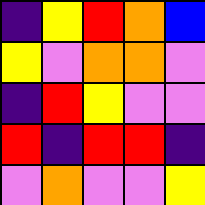[["indigo", "yellow", "red", "orange", "blue"], ["yellow", "violet", "orange", "orange", "violet"], ["indigo", "red", "yellow", "violet", "violet"], ["red", "indigo", "red", "red", "indigo"], ["violet", "orange", "violet", "violet", "yellow"]]